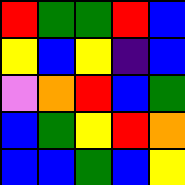[["red", "green", "green", "red", "blue"], ["yellow", "blue", "yellow", "indigo", "blue"], ["violet", "orange", "red", "blue", "green"], ["blue", "green", "yellow", "red", "orange"], ["blue", "blue", "green", "blue", "yellow"]]